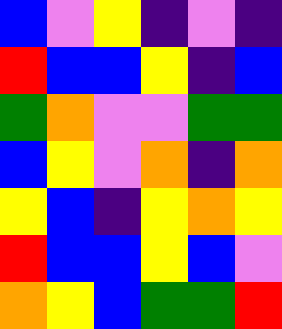[["blue", "violet", "yellow", "indigo", "violet", "indigo"], ["red", "blue", "blue", "yellow", "indigo", "blue"], ["green", "orange", "violet", "violet", "green", "green"], ["blue", "yellow", "violet", "orange", "indigo", "orange"], ["yellow", "blue", "indigo", "yellow", "orange", "yellow"], ["red", "blue", "blue", "yellow", "blue", "violet"], ["orange", "yellow", "blue", "green", "green", "red"]]